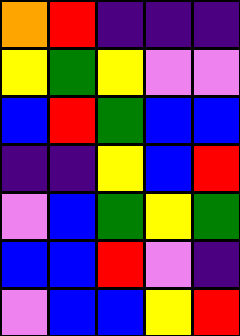[["orange", "red", "indigo", "indigo", "indigo"], ["yellow", "green", "yellow", "violet", "violet"], ["blue", "red", "green", "blue", "blue"], ["indigo", "indigo", "yellow", "blue", "red"], ["violet", "blue", "green", "yellow", "green"], ["blue", "blue", "red", "violet", "indigo"], ["violet", "blue", "blue", "yellow", "red"]]